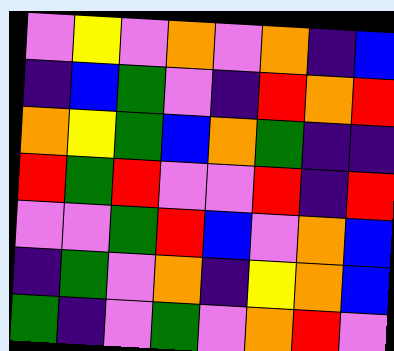[["violet", "yellow", "violet", "orange", "violet", "orange", "indigo", "blue"], ["indigo", "blue", "green", "violet", "indigo", "red", "orange", "red"], ["orange", "yellow", "green", "blue", "orange", "green", "indigo", "indigo"], ["red", "green", "red", "violet", "violet", "red", "indigo", "red"], ["violet", "violet", "green", "red", "blue", "violet", "orange", "blue"], ["indigo", "green", "violet", "orange", "indigo", "yellow", "orange", "blue"], ["green", "indigo", "violet", "green", "violet", "orange", "red", "violet"]]